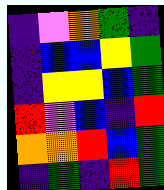[["indigo", "violet", "orange", "green", "indigo"], ["indigo", "blue", "blue", "yellow", "green"], ["indigo", "yellow", "yellow", "blue", "green"], ["red", "violet", "blue", "indigo", "red"], ["orange", "orange", "red", "blue", "green"], ["indigo", "green", "indigo", "red", "green"]]